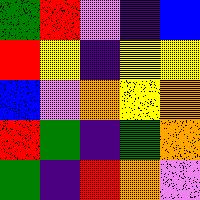[["green", "red", "violet", "indigo", "blue"], ["red", "yellow", "indigo", "yellow", "yellow"], ["blue", "violet", "orange", "yellow", "orange"], ["red", "green", "indigo", "green", "orange"], ["green", "indigo", "red", "orange", "violet"]]